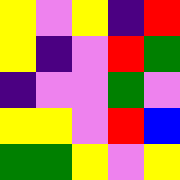[["yellow", "violet", "yellow", "indigo", "red"], ["yellow", "indigo", "violet", "red", "green"], ["indigo", "violet", "violet", "green", "violet"], ["yellow", "yellow", "violet", "red", "blue"], ["green", "green", "yellow", "violet", "yellow"]]